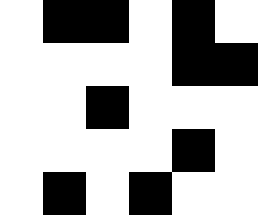[["white", "black", "black", "white", "black", "white"], ["white", "white", "white", "white", "black", "black"], ["white", "white", "black", "white", "white", "white"], ["white", "white", "white", "white", "black", "white"], ["white", "black", "white", "black", "white", "white"]]